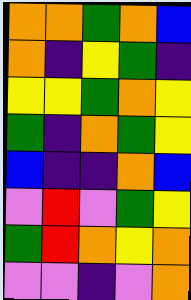[["orange", "orange", "green", "orange", "blue"], ["orange", "indigo", "yellow", "green", "indigo"], ["yellow", "yellow", "green", "orange", "yellow"], ["green", "indigo", "orange", "green", "yellow"], ["blue", "indigo", "indigo", "orange", "blue"], ["violet", "red", "violet", "green", "yellow"], ["green", "red", "orange", "yellow", "orange"], ["violet", "violet", "indigo", "violet", "orange"]]